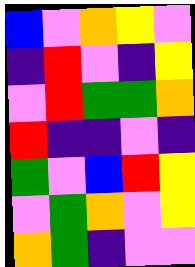[["blue", "violet", "orange", "yellow", "violet"], ["indigo", "red", "violet", "indigo", "yellow"], ["violet", "red", "green", "green", "orange"], ["red", "indigo", "indigo", "violet", "indigo"], ["green", "violet", "blue", "red", "yellow"], ["violet", "green", "orange", "violet", "yellow"], ["orange", "green", "indigo", "violet", "violet"]]